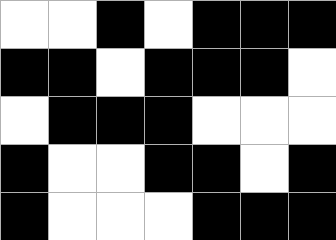[["white", "white", "black", "white", "black", "black", "black"], ["black", "black", "white", "black", "black", "black", "white"], ["white", "black", "black", "black", "white", "white", "white"], ["black", "white", "white", "black", "black", "white", "black"], ["black", "white", "white", "white", "black", "black", "black"]]